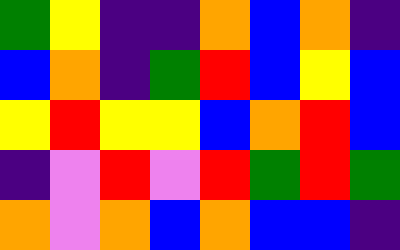[["green", "yellow", "indigo", "indigo", "orange", "blue", "orange", "indigo"], ["blue", "orange", "indigo", "green", "red", "blue", "yellow", "blue"], ["yellow", "red", "yellow", "yellow", "blue", "orange", "red", "blue"], ["indigo", "violet", "red", "violet", "red", "green", "red", "green"], ["orange", "violet", "orange", "blue", "orange", "blue", "blue", "indigo"]]